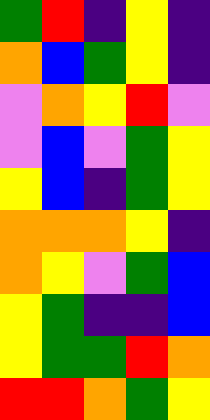[["green", "red", "indigo", "yellow", "indigo"], ["orange", "blue", "green", "yellow", "indigo"], ["violet", "orange", "yellow", "red", "violet"], ["violet", "blue", "violet", "green", "yellow"], ["yellow", "blue", "indigo", "green", "yellow"], ["orange", "orange", "orange", "yellow", "indigo"], ["orange", "yellow", "violet", "green", "blue"], ["yellow", "green", "indigo", "indigo", "blue"], ["yellow", "green", "green", "red", "orange"], ["red", "red", "orange", "green", "yellow"]]